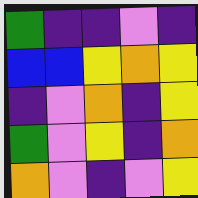[["green", "indigo", "indigo", "violet", "indigo"], ["blue", "blue", "yellow", "orange", "yellow"], ["indigo", "violet", "orange", "indigo", "yellow"], ["green", "violet", "yellow", "indigo", "orange"], ["orange", "violet", "indigo", "violet", "yellow"]]